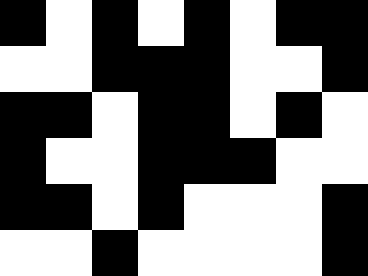[["black", "white", "black", "white", "black", "white", "black", "black"], ["white", "white", "black", "black", "black", "white", "white", "black"], ["black", "black", "white", "black", "black", "white", "black", "white"], ["black", "white", "white", "black", "black", "black", "white", "white"], ["black", "black", "white", "black", "white", "white", "white", "black"], ["white", "white", "black", "white", "white", "white", "white", "black"]]